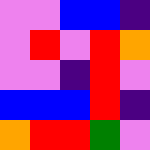[["violet", "violet", "blue", "blue", "indigo"], ["violet", "red", "violet", "red", "orange"], ["violet", "violet", "indigo", "red", "violet"], ["blue", "blue", "blue", "red", "indigo"], ["orange", "red", "red", "green", "violet"]]